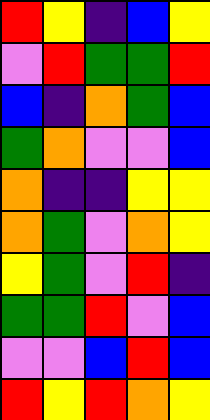[["red", "yellow", "indigo", "blue", "yellow"], ["violet", "red", "green", "green", "red"], ["blue", "indigo", "orange", "green", "blue"], ["green", "orange", "violet", "violet", "blue"], ["orange", "indigo", "indigo", "yellow", "yellow"], ["orange", "green", "violet", "orange", "yellow"], ["yellow", "green", "violet", "red", "indigo"], ["green", "green", "red", "violet", "blue"], ["violet", "violet", "blue", "red", "blue"], ["red", "yellow", "red", "orange", "yellow"]]